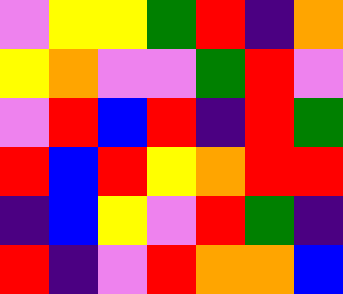[["violet", "yellow", "yellow", "green", "red", "indigo", "orange"], ["yellow", "orange", "violet", "violet", "green", "red", "violet"], ["violet", "red", "blue", "red", "indigo", "red", "green"], ["red", "blue", "red", "yellow", "orange", "red", "red"], ["indigo", "blue", "yellow", "violet", "red", "green", "indigo"], ["red", "indigo", "violet", "red", "orange", "orange", "blue"]]